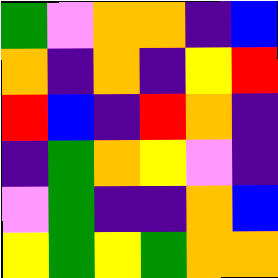[["green", "violet", "orange", "orange", "indigo", "blue"], ["orange", "indigo", "orange", "indigo", "yellow", "red"], ["red", "blue", "indigo", "red", "orange", "indigo"], ["indigo", "green", "orange", "yellow", "violet", "indigo"], ["violet", "green", "indigo", "indigo", "orange", "blue"], ["yellow", "green", "yellow", "green", "orange", "orange"]]